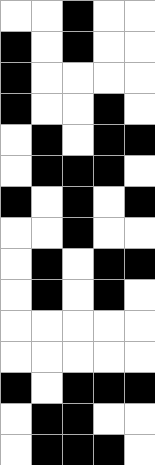[["white", "white", "black", "white", "white"], ["black", "white", "black", "white", "white"], ["black", "white", "white", "white", "white"], ["black", "white", "white", "black", "white"], ["white", "black", "white", "black", "black"], ["white", "black", "black", "black", "white"], ["black", "white", "black", "white", "black"], ["white", "white", "black", "white", "white"], ["white", "black", "white", "black", "black"], ["white", "black", "white", "black", "white"], ["white", "white", "white", "white", "white"], ["white", "white", "white", "white", "white"], ["black", "white", "black", "black", "black"], ["white", "black", "black", "white", "white"], ["white", "black", "black", "black", "white"]]